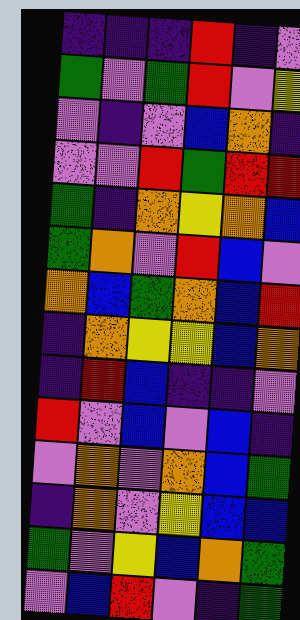[["indigo", "indigo", "indigo", "red", "indigo", "violet"], ["green", "violet", "green", "red", "violet", "yellow"], ["violet", "indigo", "violet", "blue", "orange", "indigo"], ["violet", "violet", "red", "green", "red", "red"], ["green", "indigo", "orange", "yellow", "orange", "blue"], ["green", "orange", "violet", "red", "blue", "violet"], ["orange", "blue", "green", "orange", "blue", "red"], ["indigo", "orange", "yellow", "yellow", "blue", "orange"], ["indigo", "red", "blue", "indigo", "indigo", "violet"], ["red", "violet", "blue", "violet", "blue", "indigo"], ["violet", "orange", "violet", "orange", "blue", "green"], ["indigo", "orange", "violet", "yellow", "blue", "blue"], ["green", "violet", "yellow", "blue", "orange", "green"], ["violet", "blue", "red", "violet", "indigo", "green"]]